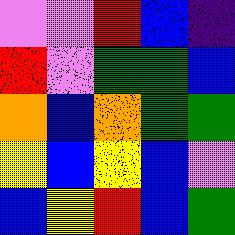[["violet", "violet", "red", "blue", "indigo"], ["red", "violet", "green", "green", "blue"], ["orange", "blue", "orange", "green", "green"], ["yellow", "blue", "yellow", "blue", "violet"], ["blue", "yellow", "red", "blue", "green"]]